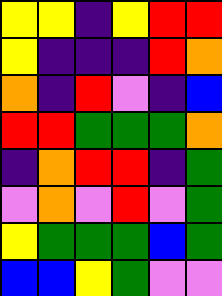[["yellow", "yellow", "indigo", "yellow", "red", "red"], ["yellow", "indigo", "indigo", "indigo", "red", "orange"], ["orange", "indigo", "red", "violet", "indigo", "blue"], ["red", "red", "green", "green", "green", "orange"], ["indigo", "orange", "red", "red", "indigo", "green"], ["violet", "orange", "violet", "red", "violet", "green"], ["yellow", "green", "green", "green", "blue", "green"], ["blue", "blue", "yellow", "green", "violet", "violet"]]